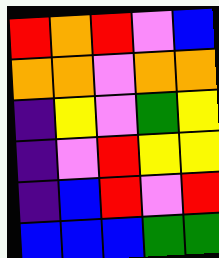[["red", "orange", "red", "violet", "blue"], ["orange", "orange", "violet", "orange", "orange"], ["indigo", "yellow", "violet", "green", "yellow"], ["indigo", "violet", "red", "yellow", "yellow"], ["indigo", "blue", "red", "violet", "red"], ["blue", "blue", "blue", "green", "green"]]